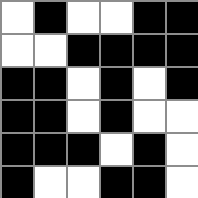[["white", "black", "white", "white", "black", "black"], ["white", "white", "black", "black", "black", "black"], ["black", "black", "white", "black", "white", "black"], ["black", "black", "white", "black", "white", "white"], ["black", "black", "black", "white", "black", "white"], ["black", "white", "white", "black", "black", "white"]]